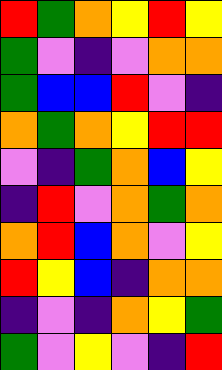[["red", "green", "orange", "yellow", "red", "yellow"], ["green", "violet", "indigo", "violet", "orange", "orange"], ["green", "blue", "blue", "red", "violet", "indigo"], ["orange", "green", "orange", "yellow", "red", "red"], ["violet", "indigo", "green", "orange", "blue", "yellow"], ["indigo", "red", "violet", "orange", "green", "orange"], ["orange", "red", "blue", "orange", "violet", "yellow"], ["red", "yellow", "blue", "indigo", "orange", "orange"], ["indigo", "violet", "indigo", "orange", "yellow", "green"], ["green", "violet", "yellow", "violet", "indigo", "red"]]